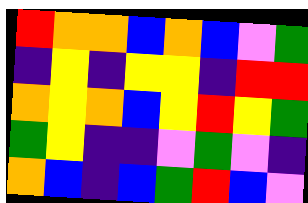[["red", "orange", "orange", "blue", "orange", "blue", "violet", "green"], ["indigo", "yellow", "indigo", "yellow", "yellow", "indigo", "red", "red"], ["orange", "yellow", "orange", "blue", "yellow", "red", "yellow", "green"], ["green", "yellow", "indigo", "indigo", "violet", "green", "violet", "indigo"], ["orange", "blue", "indigo", "blue", "green", "red", "blue", "violet"]]